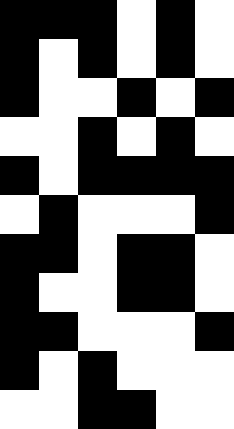[["black", "black", "black", "white", "black", "white"], ["black", "white", "black", "white", "black", "white"], ["black", "white", "white", "black", "white", "black"], ["white", "white", "black", "white", "black", "white"], ["black", "white", "black", "black", "black", "black"], ["white", "black", "white", "white", "white", "black"], ["black", "black", "white", "black", "black", "white"], ["black", "white", "white", "black", "black", "white"], ["black", "black", "white", "white", "white", "black"], ["black", "white", "black", "white", "white", "white"], ["white", "white", "black", "black", "white", "white"]]